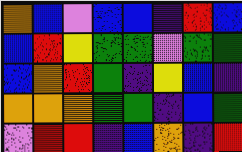[["orange", "blue", "violet", "blue", "blue", "indigo", "red", "blue"], ["blue", "red", "yellow", "green", "green", "violet", "green", "green"], ["blue", "orange", "red", "green", "indigo", "yellow", "blue", "indigo"], ["orange", "orange", "orange", "green", "green", "indigo", "blue", "green"], ["violet", "red", "red", "indigo", "blue", "orange", "indigo", "red"]]